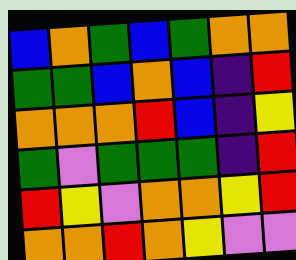[["blue", "orange", "green", "blue", "green", "orange", "orange"], ["green", "green", "blue", "orange", "blue", "indigo", "red"], ["orange", "orange", "orange", "red", "blue", "indigo", "yellow"], ["green", "violet", "green", "green", "green", "indigo", "red"], ["red", "yellow", "violet", "orange", "orange", "yellow", "red"], ["orange", "orange", "red", "orange", "yellow", "violet", "violet"]]